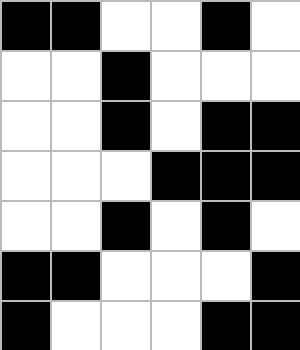[["black", "black", "white", "white", "black", "white"], ["white", "white", "black", "white", "white", "white"], ["white", "white", "black", "white", "black", "black"], ["white", "white", "white", "black", "black", "black"], ["white", "white", "black", "white", "black", "white"], ["black", "black", "white", "white", "white", "black"], ["black", "white", "white", "white", "black", "black"]]